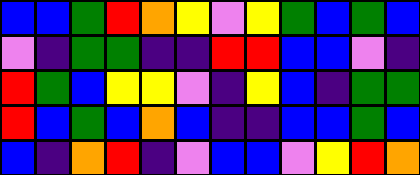[["blue", "blue", "green", "red", "orange", "yellow", "violet", "yellow", "green", "blue", "green", "blue"], ["violet", "indigo", "green", "green", "indigo", "indigo", "red", "red", "blue", "blue", "violet", "indigo"], ["red", "green", "blue", "yellow", "yellow", "violet", "indigo", "yellow", "blue", "indigo", "green", "green"], ["red", "blue", "green", "blue", "orange", "blue", "indigo", "indigo", "blue", "blue", "green", "blue"], ["blue", "indigo", "orange", "red", "indigo", "violet", "blue", "blue", "violet", "yellow", "red", "orange"]]